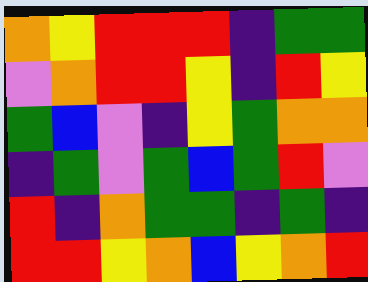[["orange", "yellow", "red", "red", "red", "indigo", "green", "green"], ["violet", "orange", "red", "red", "yellow", "indigo", "red", "yellow"], ["green", "blue", "violet", "indigo", "yellow", "green", "orange", "orange"], ["indigo", "green", "violet", "green", "blue", "green", "red", "violet"], ["red", "indigo", "orange", "green", "green", "indigo", "green", "indigo"], ["red", "red", "yellow", "orange", "blue", "yellow", "orange", "red"]]